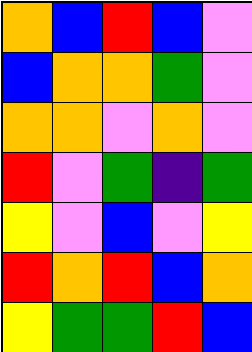[["orange", "blue", "red", "blue", "violet"], ["blue", "orange", "orange", "green", "violet"], ["orange", "orange", "violet", "orange", "violet"], ["red", "violet", "green", "indigo", "green"], ["yellow", "violet", "blue", "violet", "yellow"], ["red", "orange", "red", "blue", "orange"], ["yellow", "green", "green", "red", "blue"]]